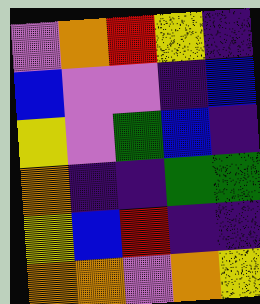[["violet", "orange", "red", "yellow", "indigo"], ["blue", "violet", "violet", "indigo", "blue"], ["yellow", "violet", "green", "blue", "indigo"], ["orange", "indigo", "indigo", "green", "green"], ["yellow", "blue", "red", "indigo", "indigo"], ["orange", "orange", "violet", "orange", "yellow"]]